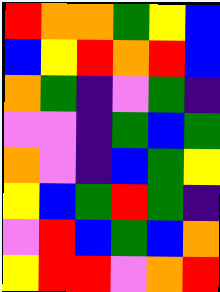[["red", "orange", "orange", "green", "yellow", "blue"], ["blue", "yellow", "red", "orange", "red", "blue"], ["orange", "green", "indigo", "violet", "green", "indigo"], ["violet", "violet", "indigo", "green", "blue", "green"], ["orange", "violet", "indigo", "blue", "green", "yellow"], ["yellow", "blue", "green", "red", "green", "indigo"], ["violet", "red", "blue", "green", "blue", "orange"], ["yellow", "red", "red", "violet", "orange", "red"]]